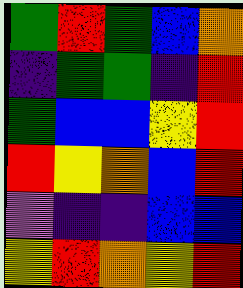[["green", "red", "green", "blue", "orange"], ["indigo", "green", "green", "indigo", "red"], ["green", "blue", "blue", "yellow", "red"], ["red", "yellow", "orange", "blue", "red"], ["violet", "indigo", "indigo", "blue", "blue"], ["yellow", "red", "orange", "yellow", "red"]]